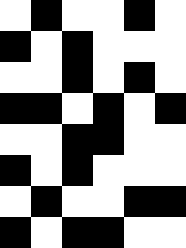[["white", "black", "white", "white", "black", "white"], ["black", "white", "black", "white", "white", "white"], ["white", "white", "black", "white", "black", "white"], ["black", "black", "white", "black", "white", "black"], ["white", "white", "black", "black", "white", "white"], ["black", "white", "black", "white", "white", "white"], ["white", "black", "white", "white", "black", "black"], ["black", "white", "black", "black", "white", "white"]]